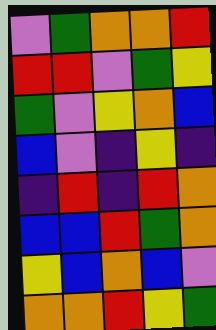[["violet", "green", "orange", "orange", "red"], ["red", "red", "violet", "green", "yellow"], ["green", "violet", "yellow", "orange", "blue"], ["blue", "violet", "indigo", "yellow", "indigo"], ["indigo", "red", "indigo", "red", "orange"], ["blue", "blue", "red", "green", "orange"], ["yellow", "blue", "orange", "blue", "violet"], ["orange", "orange", "red", "yellow", "green"]]